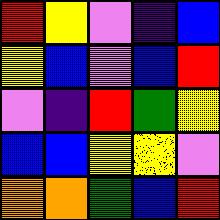[["red", "yellow", "violet", "indigo", "blue"], ["yellow", "blue", "violet", "blue", "red"], ["violet", "indigo", "red", "green", "yellow"], ["blue", "blue", "yellow", "yellow", "violet"], ["orange", "orange", "green", "blue", "red"]]